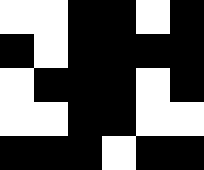[["white", "white", "black", "black", "white", "black"], ["black", "white", "black", "black", "black", "black"], ["white", "black", "black", "black", "white", "black"], ["white", "white", "black", "black", "white", "white"], ["black", "black", "black", "white", "black", "black"]]